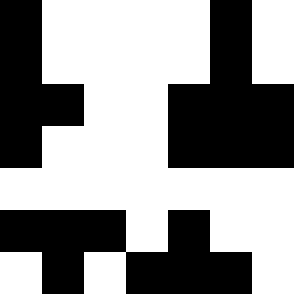[["black", "white", "white", "white", "white", "black", "white"], ["black", "white", "white", "white", "white", "black", "white"], ["black", "black", "white", "white", "black", "black", "black"], ["black", "white", "white", "white", "black", "black", "black"], ["white", "white", "white", "white", "white", "white", "white"], ["black", "black", "black", "white", "black", "white", "white"], ["white", "black", "white", "black", "black", "black", "white"]]